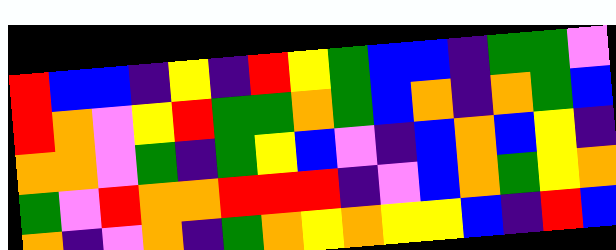[["red", "blue", "blue", "indigo", "yellow", "indigo", "red", "yellow", "green", "blue", "blue", "indigo", "green", "green", "violet"], ["red", "orange", "violet", "yellow", "red", "green", "green", "orange", "green", "blue", "orange", "indigo", "orange", "green", "blue"], ["orange", "orange", "violet", "green", "indigo", "green", "yellow", "blue", "violet", "indigo", "blue", "orange", "blue", "yellow", "indigo"], ["green", "violet", "red", "orange", "orange", "red", "red", "red", "indigo", "violet", "blue", "orange", "green", "yellow", "orange"], ["orange", "indigo", "violet", "orange", "indigo", "green", "orange", "yellow", "orange", "yellow", "yellow", "blue", "indigo", "red", "blue"]]